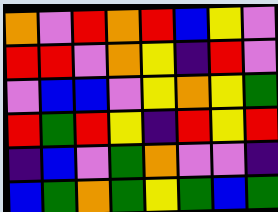[["orange", "violet", "red", "orange", "red", "blue", "yellow", "violet"], ["red", "red", "violet", "orange", "yellow", "indigo", "red", "violet"], ["violet", "blue", "blue", "violet", "yellow", "orange", "yellow", "green"], ["red", "green", "red", "yellow", "indigo", "red", "yellow", "red"], ["indigo", "blue", "violet", "green", "orange", "violet", "violet", "indigo"], ["blue", "green", "orange", "green", "yellow", "green", "blue", "green"]]